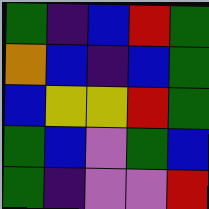[["green", "indigo", "blue", "red", "green"], ["orange", "blue", "indigo", "blue", "green"], ["blue", "yellow", "yellow", "red", "green"], ["green", "blue", "violet", "green", "blue"], ["green", "indigo", "violet", "violet", "red"]]